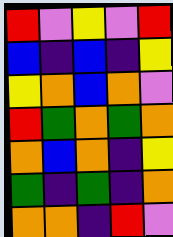[["red", "violet", "yellow", "violet", "red"], ["blue", "indigo", "blue", "indigo", "yellow"], ["yellow", "orange", "blue", "orange", "violet"], ["red", "green", "orange", "green", "orange"], ["orange", "blue", "orange", "indigo", "yellow"], ["green", "indigo", "green", "indigo", "orange"], ["orange", "orange", "indigo", "red", "violet"]]